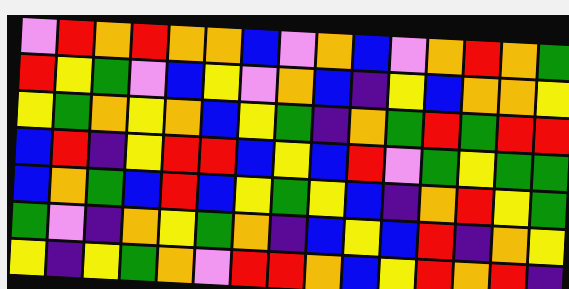[["violet", "red", "orange", "red", "orange", "orange", "blue", "violet", "orange", "blue", "violet", "orange", "red", "orange", "green"], ["red", "yellow", "green", "violet", "blue", "yellow", "violet", "orange", "blue", "indigo", "yellow", "blue", "orange", "orange", "yellow"], ["yellow", "green", "orange", "yellow", "orange", "blue", "yellow", "green", "indigo", "orange", "green", "red", "green", "red", "red"], ["blue", "red", "indigo", "yellow", "red", "red", "blue", "yellow", "blue", "red", "violet", "green", "yellow", "green", "green"], ["blue", "orange", "green", "blue", "red", "blue", "yellow", "green", "yellow", "blue", "indigo", "orange", "red", "yellow", "green"], ["green", "violet", "indigo", "orange", "yellow", "green", "orange", "indigo", "blue", "yellow", "blue", "red", "indigo", "orange", "yellow"], ["yellow", "indigo", "yellow", "green", "orange", "violet", "red", "red", "orange", "blue", "yellow", "red", "orange", "red", "indigo"]]